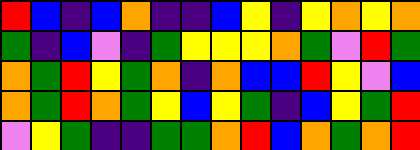[["red", "blue", "indigo", "blue", "orange", "indigo", "indigo", "blue", "yellow", "indigo", "yellow", "orange", "yellow", "orange"], ["green", "indigo", "blue", "violet", "indigo", "green", "yellow", "yellow", "yellow", "orange", "green", "violet", "red", "green"], ["orange", "green", "red", "yellow", "green", "orange", "indigo", "orange", "blue", "blue", "red", "yellow", "violet", "blue"], ["orange", "green", "red", "orange", "green", "yellow", "blue", "yellow", "green", "indigo", "blue", "yellow", "green", "red"], ["violet", "yellow", "green", "indigo", "indigo", "green", "green", "orange", "red", "blue", "orange", "green", "orange", "red"]]